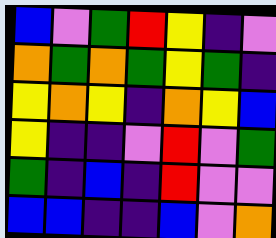[["blue", "violet", "green", "red", "yellow", "indigo", "violet"], ["orange", "green", "orange", "green", "yellow", "green", "indigo"], ["yellow", "orange", "yellow", "indigo", "orange", "yellow", "blue"], ["yellow", "indigo", "indigo", "violet", "red", "violet", "green"], ["green", "indigo", "blue", "indigo", "red", "violet", "violet"], ["blue", "blue", "indigo", "indigo", "blue", "violet", "orange"]]